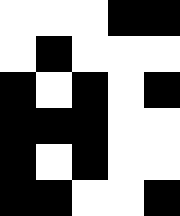[["white", "white", "white", "black", "black"], ["white", "black", "white", "white", "white"], ["black", "white", "black", "white", "black"], ["black", "black", "black", "white", "white"], ["black", "white", "black", "white", "white"], ["black", "black", "white", "white", "black"]]